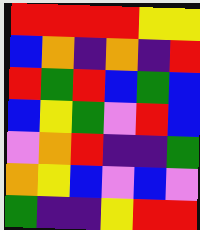[["red", "red", "red", "red", "yellow", "yellow"], ["blue", "orange", "indigo", "orange", "indigo", "red"], ["red", "green", "red", "blue", "green", "blue"], ["blue", "yellow", "green", "violet", "red", "blue"], ["violet", "orange", "red", "indigo", "indigo", "green"], ["orange", "yellow", "blue", "violet", "blue", "violet"], ["green", "indigo", "indigo", "yellow", "red", "red"]]